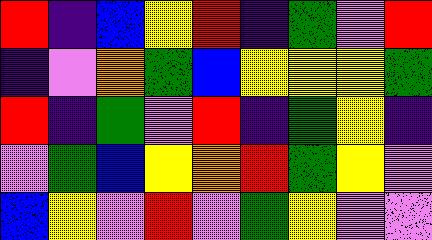[["red", "indigo", "blue", "yellow", "red", "indigo", "green", "violet", "red"], ["indigo", "violet", "orange", "green", "blue", "yellow", "yellow", "yellow", "green"], ["red", "indigo", "green", "violet", "red", "indigo", "green", "yellow", "indigo"], ["violet", "green", "blue", "yellow", "orange", "red", "green", "yellow", "violet"], ["blue", "yellow", "violet", "red", "violet", "green", "yellow", "violet", "violet"]]